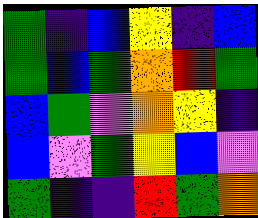[["green", "indigo", "blue", "yellow", "indigo", "blue"], ["green", "blue", "green", "orange", "red", "green"], ["blue", "green", "violet", "orange", "yellow", "indigo"], ["blue", "violet", "green", "yellow", "blue", "violet"], ["green", "indigo", "indigo", "red", "green", "orange"]]